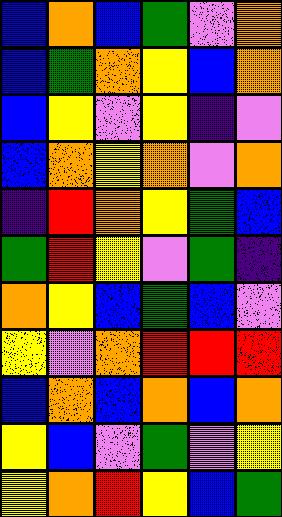[["blue", "orange", "blue", "green", "violet", "orange"], ["blue", "green", "orange", "yellow", "blue", "orange"], ["blue", "yellow", "violet", "yellow", "indigo", "violet"], ["blue", "orange", "yellow", "orange", "violet", "orange"], ["indigo", "red", "orange", "yellow", "green", "blue"], ["green", "red", "yellow", "violet", "green", "indigo"], ["orange", "yellow", "blue", "green", "blue", "violet"], ["yellow", "violet", "orange", "red", "red", "red"], ["blue", "orange", "blue", "orange", "blue", "orange"], ["yellow", "blue", "violet", "green", "violet", "yellow"], ["yellow", "orange", "red", "yellow", "blue", "green"]]